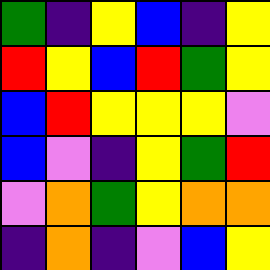[["green", "indigo", "yellow", "blue", "indigo", "yellow"], ["red", "yellow", "blue", "red", "green", "yellow"], ["blue", "red", "yellow", "yellow", "yellow", "violet"], ["blue", "violet", "indigo", "yellow", "green", "red"], ["violet", "orange", "green", "yellow", "orange", "orange"], ["indigo", "orange", "indigo", "violet", "blue", "yellow"]]